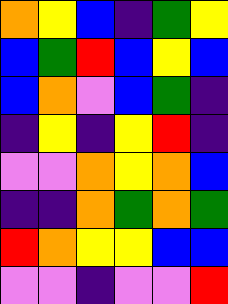[["orange", "yellow", "blue", "indigo", "green", "yellow"], ["blue", "green", "red", "blue", "yellow", "blue"], ["blue", "orange", "violet", "blue", "green", "indigo"], ["indigo", "yellow", "indigo", "yellow", "red", "indigo"], ["violet", "violet", "orange", "yellow", "orange", "blue"], ["indigo", "indigo", "orange", "green", "orange", "green"], ["red", "orange", "yellow", "yellow", "blue", "blue"], ["violet", "violet", "indigo", "violet", "violet", "red"]]